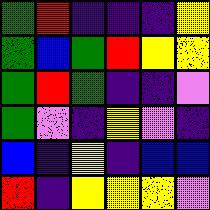[["green", "red", "indigo", "indigo", "indigo", "yellow"], ["green", "blue", "green", "red", "yellow", "yellow"], ["green", "red", "green", "indigo", "indigo", "violet"], ["green", "violet", "indigo", "yellow", "violet", "indigo"], ["blue", "indigo", "yellow", "indigo", "blue", "blue"], ["red", "indigo", "yellow", "yellow", "yellow", "violet"]]